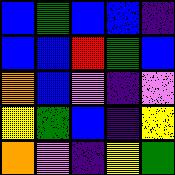[["blue", "green", "blue", "blue", "indigo"], ["blue", "blue", "red", "green", "blue"], ["orange", "blue", "violet", "indigo", "violet"], ["yellow", "green", "blue", "indigo", "yellow"], ["orange", "violet", "indigo", "yellow", "green"]]